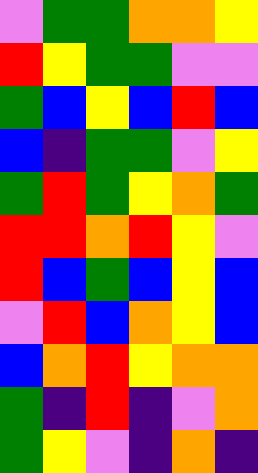[["violet", "green", "green", "orange", "orange", "yellow"], ["red", "yellow", "green", "green", "violet", "violet"], ["green", "blue", "yellow", "blue", "red", "blue"], ["blue", "indigo", "green", "green", "violet", "yellow"], ["green", "red", "green", "yellow", "orange", "green"], ["red", "red", "orange", "red", "yellow", "violet"], ["red", "blue", "green", "blue", "yellow", "blue"], ["violet", "red", "blue", "orange", "yellow", "blue"], ["blue", "orange", "red", "yellow", "orange", "orange"], ["green", "indigo", "red", "indigo", "violet", "orange"], ["green", "yellow", "violet", "indigo", "orange", "indigo"]]